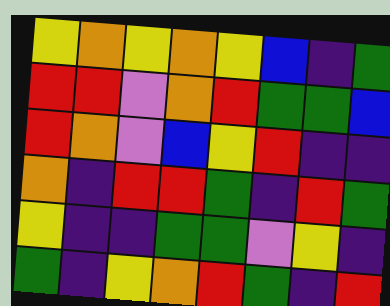[["yellow", "orange", "yellow", "orange", "yellow", "blue", "indigo", "green"], ["red", "red", "violet", "orange", "red", "green", "green", "blue"], ["red", "orange", "violet", "blue", "yellow", "red", "indigo", "indigo"], ["orange", "indigo", "red", "red", "green", "indigo", "red", "green"], ["yellow", "indigo", "indigo", "green", "green", "violet", "yellow", "indigo"], ["green", "indigo", "yellow", "orange", "red", "green", "indigo", "red"]]